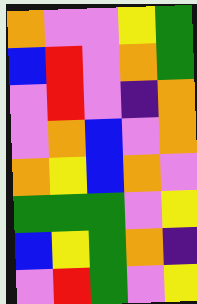[["orange", "violet", "violet", "yellow", "green"], ["blue", "red", "violet", "orange", "green"], ["violet", "red", "violet", "indigo", "orange"], ["violet", "orange", "blue", "violet", "orange"], ["orange", "yellow", "blue", "orange", "violet"], ["green", "green", "green", "violet", "yellow"], ["blue", "yellow", "green", "orange", "indigo"], ["violet", "red", "green", "violet", "yellow"]]